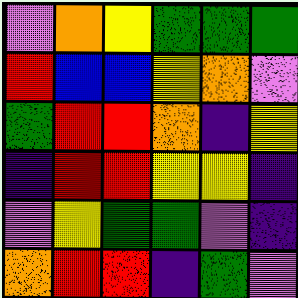[["violet", "orange", "yellow", "green", "green", "green"], ["red", "blue", "blue", "yellow", "orange", "violet"], ["green", "red", "red", "orange", "indigo", "yellow"], ["indigo", "red", "red", "yellow", "yellow", "indigo"], ["violet", "yellow", "green", "green", "violet", "indigo"], ["orange", "red", "red", "indigo", "green", "violet"]]